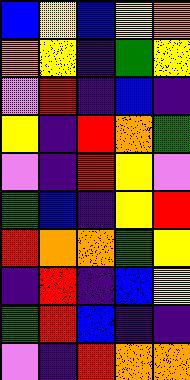[["blue", "yellow", "blue", "yellow", "orange"], ["orange", "yellow", "indigo", "green", "yellow"], ["violet", "red", "indigo", "blue", "indigo"], ["yellow", "indigo", "red", "orange", "green"], ["violet", "indigo", "red", "yellow", "violet"], ["green", "blue", "indigo", "yellow", "red"], ["red", "orange", "orange", "green", "yellow"], ["indigo", "red", "indigo", "blue", "yellow"], ["green", "red", "blue", "indigo", "indigo"], ["violet", "indigo", "red", "orange", "orange"]]